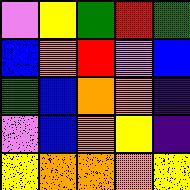[["violet", "yellow", "green", "red", "green"], ["blue", "orange", "red", "violet", "blue"], ["green", "blue", "orange", "orange", "indigo"], ["violet", "blue", "orange", "yellow", "indigo"], ["yellow", "orange", "orange", "orange", "yellow"]]